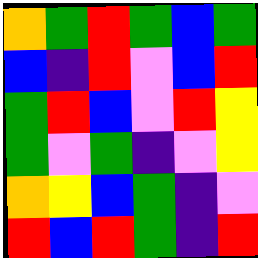[["orange", "green", "red", "green", "blue", "green"], ["blue", "indigo", "red", "violet", "blue", "red"], ["green", "red", "blue", "violet", "red", "yellow"], ["green", "violet", "green", "indigo", "violet", "yellow"], ["orange", "yellow", "blue", "green", "indigo", "violet"], ["red", "blue", "red", "green", "indigo", "red"]]